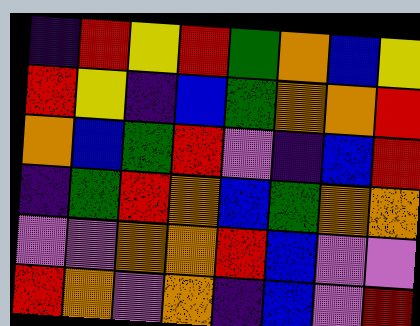[["indigo", "red", "yellow", "red", "green", "orange", "blue", "yellow"], ["red", "yellow", "indigo", "blue", "green", "orange", "orange", "red"], ["orange", "blue", "green", "red", "violet", "indigo", "blue", "red"], ["indigo", "green", "red", "orange", "blue", "green", "orange", "orange"], ["violet", "violet", "orange", "orange", "red", "blue", "violet", "violet"], ["red", "orange", "violet", "orange", "indigo", "blue", "violet", "red"]]